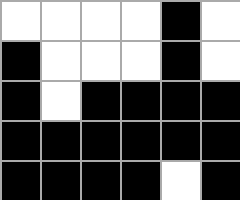[["white", "white", "white", "white", "black", "white"], ["black", "white", "white", "white", "black", "white"], ["black", "white", "black", "black", "black", "black"], ["black", "black", "black", "black", "black", "black"], ["black", "black", "black", "black", "white", "black"]]